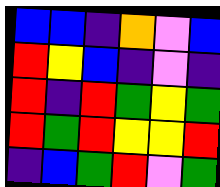[["blue", "blue", "indigo", "orange", "violet", "blue"], ["red", "yellow", "blue", "indigo", "violet", "indigo"], ["red", "indigo", "red", "green", "yellow", "green"], ["red", "green", "red", "yellow", "yellow", "red"], ["indigo", "blue", "green", "red", "violet", "green"]]